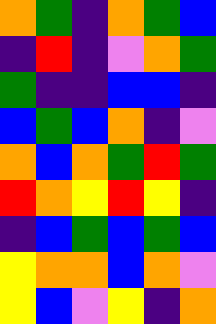[["orange", "green", "indigo", "orange", "green", "blue"], ["indigo", "red", "indigo", "violet", "orange", "green"], ["green", "indigo", "indigo", "blue", "blue", "indigo"], ["blue", "green", "blue", "orange", "indigo", "violet"], ["orange", "blue", "orange", "green", "red", "green"], ["red", "orange", "yellow", "red", "yellow", "indigo"], ["indigo", "blue", "green", "blue", "green", "blue"], ["yellow", "orange", "orange", "blue", "orange", "violet"], ["yellow", "blue", "violet", "yellow", "indigo", "orange"]]